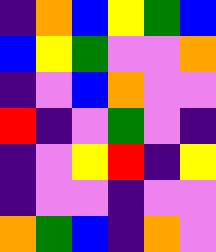[["indigo", "orange", "blue", "yellow", "green", "blue"], ["blue", "yellow", "green", "violet", "violet", "orange"], ["indigo", "violet", "blue", "orange", "violet", "violet"], ["red", "indigo", "violet", "green", "violet", "indigo"], ["indigo", "violet", "yellow", "red", "indigo", "yellow"], ["indigo", "violet", "violet", "indigo", "violet", "violet"], ["orange", "green", "blue", "indigo", "orange", "violet"]]